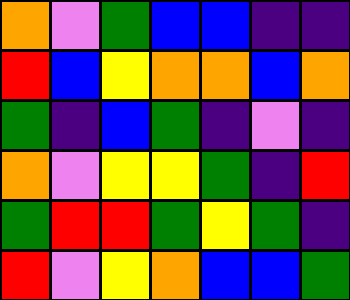[["orange", "violet", "green", "blue", "blue", "indigo", "indigo"], ["red", "blue", "yellow", "orange", "orange", "blue", "orange"], ["green", "indigo", "blue", "green", "indigo", "violet", "indigo"], ["orange", "violet", "yellow", "yellow", "green", "indigo", "red"], ["green", "red", "red", "green", "yellow", "green", "indigo"], ["red", "violet", "yellow", "orange", "blue", "blue", "green"]]